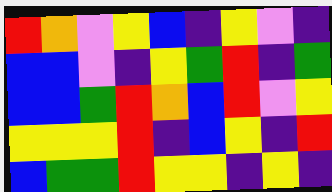[["red", "orange", "violet", "yellow", "blue", "indigo", "yellow", "violet", "indigo"], ["blue", "blue", "violet", "indigo", "yellow", "green", "red", "indigo", "green"], ["blue", "blue", "green", "red", "orange", "blue", "red", "violet", "yellow"], ["yellow", "yellow", "yellow", "red", "indigo", "blue", "yellow", "indigo", "red"], ["blue", "green", "green", "red", "yellow", "yellow", "indigo", "yellow", "indigo"]]